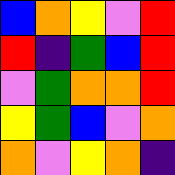[["blue", "orange", "yellow", "violet", "red"], ["red", "indigo", "green", "blue", "red"], ["violet", "green", "orange", "orange", "red"], ["yellow", "green", "blue", "violet", "orange"], ["orange", "violet", "yellow", "orange", "indigo"]]